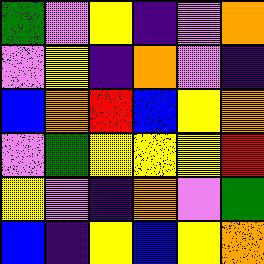[["green", "violet", "yellow", "indigo", "violet", "orange"], ["violet", "yellow", "indigo", "orange", "violet", "indigo"], ["blue", "orange", "red", "blue", "yellow", "orange"], ["violet", "green", "yellow", "yellow", "yellow", "red"], ["yellow", "violet", "indigo", "orange", "violet", "green"], ["blue", "indigo", "yellow", "blue", "yellow", "orange"]]